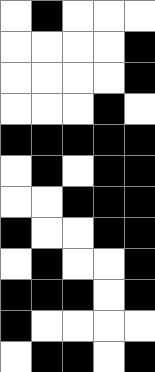[["white", "black", "white", "white", "white"], ["white", "white", "white", "white", "black"], ["white", "white", "white", "white", "black"], ["white", "white", "white", "black", "white"], ["black", "black", "black", "black", "black"], ["white", "black", "white", "black", "black"], ["white", "white", "black", "black", "black"], ["black", "white", "white", "black", "black"], ["white", "black", "white", "white", "black"], ["black", "black", "black", "white", "black"], ["black", "white", "white", "white", "white"], ["white", "black", "black", "white", "black"]]